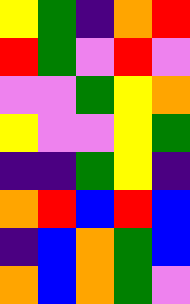[["yellow", "green", "indigo", "orange", "red"], ["red", "green", "violet", "red", "violet"], ["violet", "violet", "green", "yellow", "orange"], ["yellow", "violet", "violet", "yellow", "green"], ["indigo", "indigo", "green", "yellow", "indigo"], ["orange", "red", "blue", "red", "blue"], ["indigo", "blue", "orange", "green", "blue"], ["orange", "blue", "orange", "green", "violet"]]